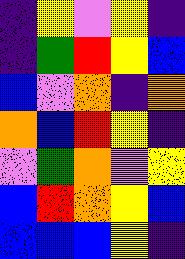[["indigo", "yellow", "violet", "yellow", "indigo"], ["indigo", "green", "red", "yellow", "blue"], ["blue", "violet", "orange", "indigo", "orange"], ["orange", "blue", "red", "yellow", "indigo"], ["violet", "green", "orange", "violet", "yellow"], ["blue", "red", "orange", "yellow", "blue"], ["blue", "blue", "blue", "yellow", "indigo"]]